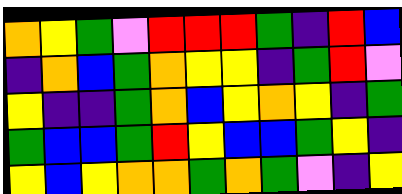[["orange", "yellow", "green", "violet", "red", "red", "red", "green", "indigo", "red", "blue"], ["indigo", "orange", "blue", "green", "orange", "yellow", "yellow", "indigo", "green", "red", "violet"], ["yellow", "indigo", "indigo", "green", "orange", "blue", "yellow", "orange", "yellow", "indigo", "green"], ["green", "blue", "blue", "green", "red", "yellow", "blue", "blue", "green", "yellow", "indigo"], ["yellow", "blue", "yellow", "orange", "orange", "green", "orange", "green", "violet", "indigo", "yellow"]]